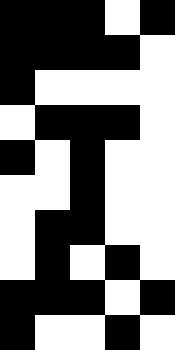[["black", "black", "black", "white", "black"], ["black", "black", "black", "black", "white"], ["black", "white", "white", "white", "white"], ["white", "black", "black", "black", "white"], ["black", "white", "black", "white", "white"], ["white", "white", "black", "white", "white"], ["white", "black", "black", "white", "white"], ["white", "black", "white", "black", "white"], ["black", "black", "black", "white", "black"], ["black", "white", "white", "black", "white"]]